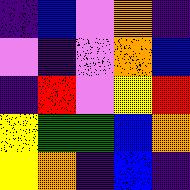[["indigo", "blue", "violet", "orange", "indigo"], ["violet", "indigo", "violet", "orange", "blue"], ["indigo", "red", "violet", "yellow", "red"], ["yellow", "green", "green", "blue", "orange"], ["yellow", "orange", "indigo", "blue", "indigo"]]